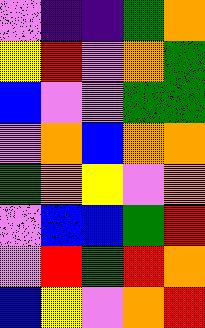[["violet", "indigo", "indigo", "green", "orange"], ["yellow", "red", "violet", "orange", "green"], ["blue", "violet", "violet", "green", "green"], ["violet", "orange", "blue", "orange", "orange"], ["green", "orange", "yellow", "violet", "orange"], ["violet", "blue", "blue", "green", "red"], ["violet", "red", "green", "red", "orange"], ["blue", "yellow", "violet", "orange", "red"]]